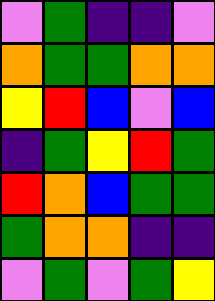[["violet", "green", "indigo", "indigo", "violet"], ["orange", "green", "green", "orange", "orange"], ["yellow", "red", "blue", "violet", "blue"], ["indigo", "green", "yellow", "red", "green"], ["red", "orange", "blue", "green", "green"], ["green", "orange", "orange", "indigo", "indigo"], ["violet", "green", "violet", "green", "yellow"]]